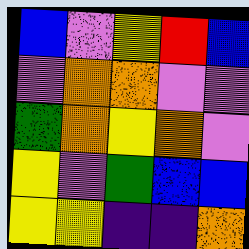[["blue", "violet", "yellow", "red", "blue"], ["violet", "orange", "orange", "violet", "violet"], ["green", "orange", "yellow", "orange", "violet"], ["yellow", "violet", "green", "blue", "blue"], ["yellow", "yellow", "indigo", "indigo", "orange"]]